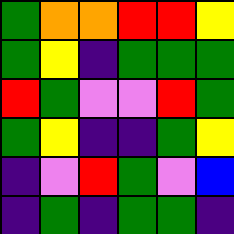[["green", "orange", "orange", "red", "red", "yellow"], ["green", "yellow", "indigo", "green", "green", "green"], ["red", "green", "violet", "violet", "red", "green"], ["green", "yellow", "indigo", "indigo", "green", "yellow"], ["indigo", "violet", "red", "green", "violet", "blue"], ["indigo", "green", "indigo", "green", "green", "indigo"]]